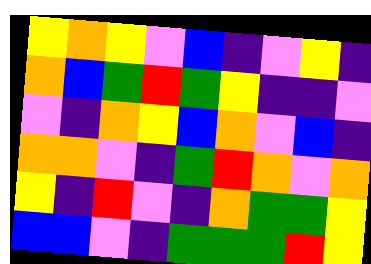[["yellow", "orange", "yellow", "violet", "blue", "indigo", "violet", "yellow", "indigo"], ["orange", "blue", "green", "red", "green", "yellow", "indigo", "indigo", "violet"], ["violet", "indigo", "orange", "yellow", "blue", "orange", "violet", "blue", "indigo"], ["orange", "orange", "violet", "indigo", "green", "red", "orange", "violet", "orange"], ["yellow", "indigo", "red", "violet", "indigo", "orange", "green", "green", "yellow"], ["blue", "blue", "violet", "indigo", "green", "green", "green", "red", "yellow"]]